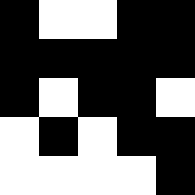[["black", "white", "white", "black", "black"], ["black", "black", "black", "black", "black"], ["black", "white", "black", "black", "white"], ["white", "black", "white", "black", "black"], ["white", "white", "white", "white", "black"]]